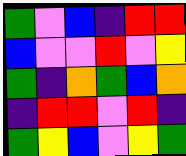[["green", "violet", "blue", "indigo", "red", "red"], ["blue", "violet", "violet", "red", "violet", "yellow"], ["green", "indigo", "orange", "green", "blue", "orange"], ["indigo", "red", "red", "violet", "red", "indigo"], ["green", "yellow", "blue", "violet", "yellow", "green"]]